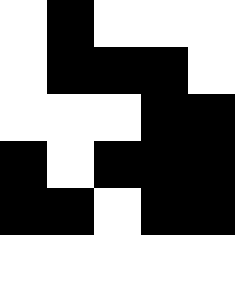[["white", "black", "white", "white", "white"], ["white", "black", "black", "black", "white"], ["white", "white", "white", "black", "black"], ["black", "white", "black", "black", "black"], ["black", "black", "white", "black", "black"], ["white", "white", "white", "white", "white"]]